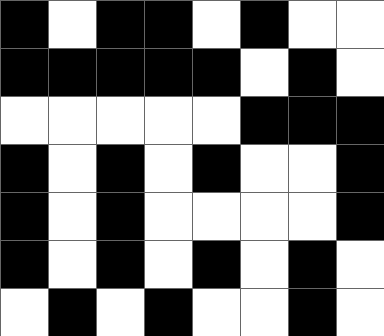[["black", "white", "black", "black", "white", "black", "white", "white"], ["black", "black", "black", "black", "black", "white", "black", "white"], ["white", "white", "white", "white", "white", "black", "black", "black"], ["black", "white", "black", "white", "black", "white", "white", "black"], ["black", "white", "black", "white", "white", "white", "white", "black"], ["black", "white", "black", "white", "black", "white", "black", "white"], ["white", "black", "white", "black", "white", "white", "black", "white"]]